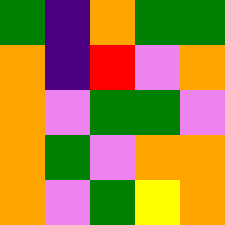[["green", "indigo", "orange", "green", "green"], ["orange", "indigo", "red", "violet", "orange"], ["orange", "violet", "green", "green", "violet"], ["orange", "green", "violet", "orange", "orange"], ["orange", "violet", "green", "yellow", "orange"]]